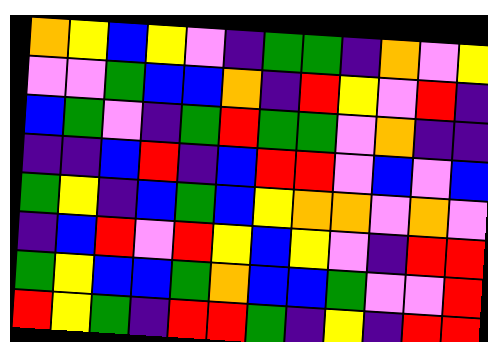[["orange", "yellow", "blue", "yellow", "violet", "indigo", "green", "green", "indigo", "orange", "violet", "yellow"], ["violet", "violet", "green", "blue", "blue", "orange", "indigo", "red", "yellow", "violet", "red", "indigo"], ["blue", "green", "violet", "indigo", "green", "red", "green", "green", "violet", "orange", "indigo", "indigo"], ["indigo", "indigo", "blue", "red", "indigo", "blue", "red", "red", "violet", "blue", "violet", "blue"], ["green", "yellow", "indigo", "blue", "green", "blue", "yellow", "orange", "orange", "violet", "orange", "violet"], ["indigo", "blue", "red", "violet", "red", "yellow", "blue", "yellow", "violet", "indigo", "red", "red"], ["green", "yellow", "blue", "blue", "green", "orange", "blue", "blue", "green", "violet", "violet", "red"], ["red", "yellow", "green", "indigo", "red", "red", "green", "indigo", "yellow", "indigo", "red", "red"]]